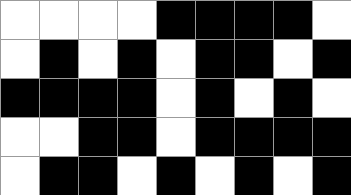[["white", "white", "white", "white", "black", "black", "black", "black", "white"], ["white", "black", "white", "black", "white", "black", "black", "white", "black"], ["black", "black", "black", "black", "white", "black", "white", "black", "white"], ["white", "white", "black", "black", "white", "black", "black", "black", "black"], ["white", "black", "black", "white", "black", "white", "black", "white", "black"]]